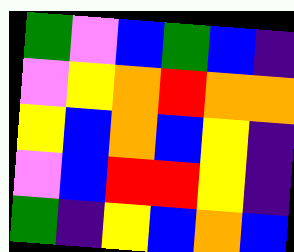[["green", "violet", "blue", "green", "blue", "indigo"], ["violet", "yellow", "orange", "red", "orange", "orange"], ["yellow", "blue", "orange", "blue", "yellow", "indigo"], ["violet", "blue", "red", "red", "yellow", "indigo"], ["green", "indigo", "yellow", "blue", "orange", "blue"]]